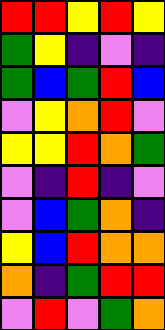[["red", "red", "yellow", "red", "yellow"], ["green", "yellow", "indigo", "violet", "indigo"], ["green", "blue", "green", "red", "blue"], ["violet", "yellow", "orange", "red", "violet"], ["yellow", "yellow", "red", "orange", "green"], ["violet", "indigo", "red", "indigo", "violet"], ["violet", "blue", "green", "orange", "indigo"], ["yellow", "blue", "red", "orange", "orange"], ["orange", "indigo", "green", "red", "red"], ["violet", "red", "violet", "green", "orange"]]